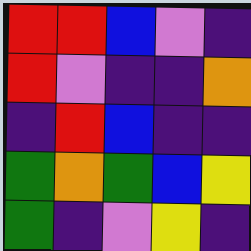[["red", "red", "blue", "violet", "indigo"], ["red", "violet", "indigo", "indigo", "orange"], ["indigo", "red", "blue", "indigo", "indigo"], ["green", "orange", "green", "blue", "yellow"], ["green", "indigo", "violet", "yellow", "indigo"]]